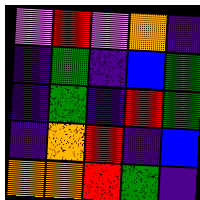[["violet", "red", "violet", "orange", "indigo"], ["indigo", "green", "indigo", "blue", "green"], ["indigo", "green", "indigo", "red", "green"], ["indigo", "orange", "red", "indigo", "blue"], ["orange", "orange", "red", "green", "indigo"]]